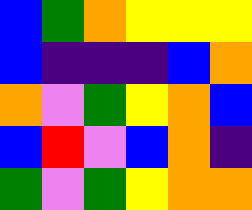[["blue", "green", "orange", "yellow", "yellow", "yellow"], ["blue", "indigo", "indigo", "indigo", "blue", "orange"], ["orange", "violet", "green", "yellow", "orange", "blue"], ["blue", "red", "violet", "blue", "orange", "indigo"], ["green", "violet", "green", "yellow", "orange", "orange"]]